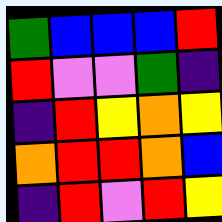[["green", "blue", "blue", "blue", "red"], ["red", "violet", "violet", "green", "indigo"], ["indigo", "red", "yellow", "orange", "yellow"], ["orange", "red", "red", "orange", "blue"], ["indigo", "red", "violet", "red", "yellow"]]